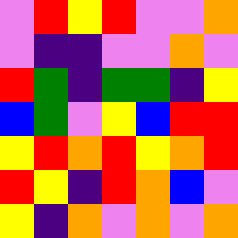[["violet", "red", "yellow", "red", "violet", "violet", "orange"], ["violet", "indigo", "indigo", "violet", "violet", "orange", "violet"], ["red", "green", "indigo", "green", "green", "indigo", "yellow"], ["blue", "green", "violet", "yellow", "blue", "red", "red"], ["yellow", "red", "orange", "red", "yellow", "orange", "red"], ["red", "yellow", "indigo", "red", "orange", "blue", "violet"], ["yellow", "indigo", "orange", "violet", "orange", "violet", "orange"]]